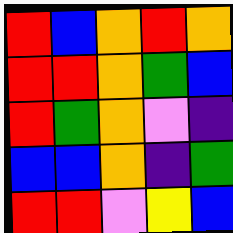[["red", "blue", "orange", "red", "orange"], ["red", "red", "orange", "green", "blue"], ["red", "green", "orange", "violet", "indigo"], ["blue", "blue", "orange", "indigo", "green"], ["red", "red", "violet", "yellow", "blue"]]